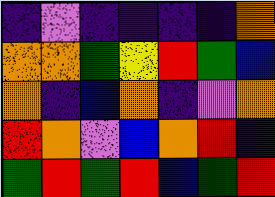[["indigo", "violet", "indigo", "indigo", "indigo", "indigo", "orange"], ["orange", "orange", "green", "yellow", "red", "green", "blue"], ["orange", "indigo", "blue", "orange", "indigo", "violet", "orange"], ["red", "orange", "violet", "blue", "orange", "red", "indigo"], ["green", "red", "green", "red", "blue", "green", "red"]]